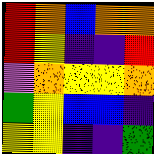[["red", "orange", "blue", "orange", "orange"], ["red", "yellow", "indigo", "indigo", "red"], ["violet", "orange", "yellow", "yellow", "orange"], ["green", "yellow", "blue", "blue", "indigo"], ["yellow", "yellow", "indigo", "indigo", "green"]]